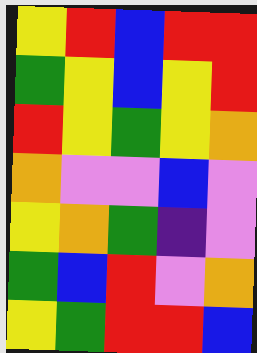[["yellow", "red", "blue", "red", "red"], ["green", "yellow", "blue", "yellow", "red"], ["red", "yellow", "green", "yellow", "orange"], ["orange", "violet", "violet", "blue", "violet"], ["yellow", "orange", "green", "indigo", "violet"], ["green", "blue", "red", "violet", "orange"], ["yellow", "green", "red", "red", "blue"]]